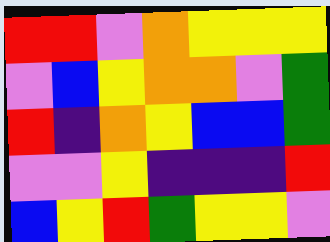[["red", "red", "violet", "orange", "yellow", "yellow", "yellow"], ["violet", "blue", "yellow", "orange", "orange", "violet", "green"], ["red", "indigo", "orange", "yellow", "blue", "blue", "green"], ["violet", "violet", "yellow", "indigo", "indigo", "indigo", "red"], ["blue", "yellow", "red", "green", "yellow", "yellow", "violet"]]